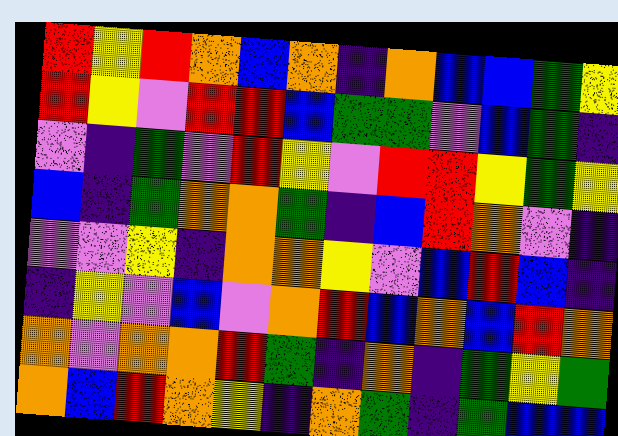[["red", "yellow", "red", "orange", "blue", "orange", "indigo", "orange", "blue", "blue", "green", "yellow"], ["red", "yellow", "violet", "red", "red", "blue", "green", "green", "violet", "blue", "green", "indigo"], ["violet", "indigo", "green", "violet", "red", "yellow", "violet", "red", "red", "yellow", "green", "yellow"], ["blue", "indigo", "green", "orange", "orange", "green", "indigo", "blue", "red", "orange", "violet", "indigo"], ["violet", "violet", "yellow", "indigo", "orange", "orange", "yellow", "violet", "blue", "red", "blue", "indigo"], ["indigo", "yellow", "violet", "blue", "violet", "orange", "red", "blue", "orange", "blue", "red", "orange"], ["orange", "violet", "orange", "orange", "red", "green", "indigo", "orange", "indigo", "green", "yellow", "green"], ["orange", "blue", "red", "orange", "yellow", "indigo", "orange", "green", "indigo", "green", "blue", "blue"]]